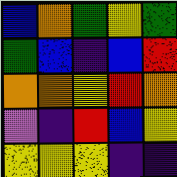[["blue", "orange", "green", "yellow", "green"], ["green", "blue", "indigo", "blue", "red"], ["orange", "orange", "yellow", "red", "orange"], ["violet", "indigo", "red", "blue", "yellow"], ["yellow", "yellow", "yellow", "indigo", "indigo"]]